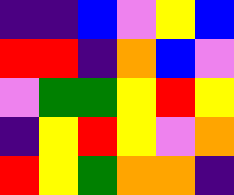[["indigo", "indigo", "blue", "violet", "yellow", "blue"], ["red", "red", "indigo", "orange", "blue", "violet"], ["violet", "green", "green", "yellow", "red", "yellow"], ["indigo", "yellow", "red", "yellow", "violet", "orange"], ["red", "yellow", "green", "orange", "orange", "indigo"]]